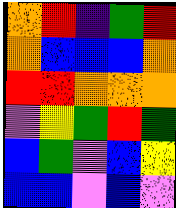[["orange", "red", "indigo", "green", "red"], ["orange", "blue", "blue", "blue", "orange"], ["red", "red", "orange", "orange", "orange"], ["violet", "yellow", "green", "red", "green"], ["blue", "green", "violet", "blue", "yellow"], ["blue", "blue", "violet", "blue", "violet"]]